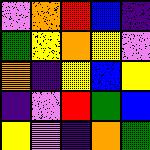[["violet", "orange", "red", "blue", "indigo"], ["green", "yellow", "orange", "yellow", "violet"], ["orange", "indigo", "yellow", "blue", "yellow"], ["indigo", "violet", "red", "green", "blue"], ["yellow", "violet", "indigo", "orange", "green"]]